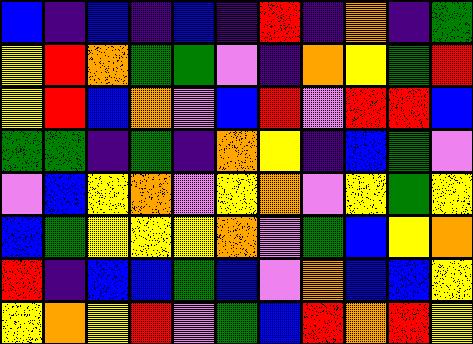[["blue", "indigo", "blue", "indigo", "blue", "indigo", "red", "indigo", "orange", "indigo", "green"], ["yellow", "red", "orange", "green", "green", "violet", "indigo", "orange", "yellow", "green", "red"], ["yellow", "red", "blue", "orange", "violet", "blue", "red", "violet", "red", "red", "blue"], ["green", "green", "indigo", "green", "indigo", "orange", "yellow", "indigo", "blue", "green", "violet"], ["violet", "blue", "yellow", "orange", "violet", "yellow", "orange", "violet", "yellow", "green", "yellow"], ["blue", "green", "yellow", "yellow", "yellow", "orange", "violet", "green", "blue", "yellow", "orange"], ["red", "indigo", "blue", "blue", "green", "blue", "violet", "orange", "blue", "blue", "yellow"], ["yellow", "orange", "yellow", "red", "violet", "green", "blue", "red", "orange", "red", "yellow"]]